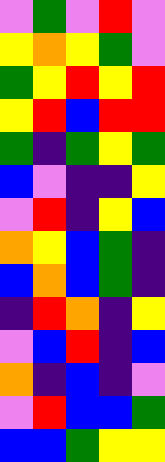[["violet", "green", "violet", "red", "violet"], ["yellow", "orange", "yellow", "green", "violet"], ["green", "yellow", "red", "yellow", "red"], ["yellow", "red", "blue", "red", "red"], ["green", "indigo", "green", "yellow", "green"], ["blue", "violet", "indigo", "indigo", "yellow"], ["violet", "red", "indigo", "yellow", "blue"], ["orange", "yellow", "blue", "green", "indigo"], ["blue", "orange", "blue", "green", "indigo"], ["indigo", "red", "orange", "indigo", "yellow"], ["violet", "blue", "red", "indigo", "blue"], ["orange", "indigo", "blue", "indigo", "violet"], ["violet", "red", "blue", "blue", "green"], ["blue", "blue", "green", "yellow", "yellow"]]